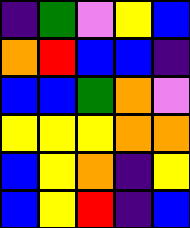[["indigo", "green", "violet", "yellow", "blue"], ["orange", "red", "blue", "blue", "indigo"], ["blue", "blue", "green", "orange", "violet"], ["yellow", "yellow", "yellow", "orange", "orange"], ["blue", "yellow", "orange", "indigo", "yellow"], ["blue", "yellow", "red", "indigo", "blue"]]